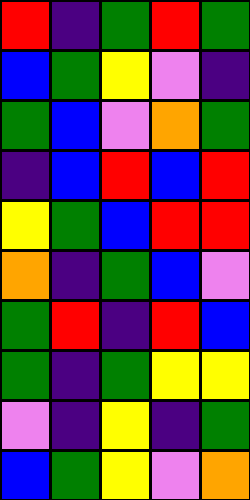[["red", "indigo", "green", "red", "green"], ["blue", "green", "yellow", "violet", "indigo"], ["green", "blue", "violet", "orange", "green"], ["indigo", "blue", "red", "blue", "red"], ["yellow", "green", "blue", "red", "red"], ["orange", "indigo", "green", "blue", "violet"], ["green", "red", "indigo", "red", "blue"], ["green", "indigo", "green", "yellow", "yellow"], ["violet", "indigo", "yellow", "indigo", "green"], ["blue", "green", "yellow", "violet", "orange"]]